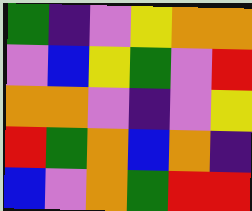[["green", "indigo", "violet", "yellow", "orange", "orange"], ["violet", "blue", "yellow", "green", "violet", "red"], ["orange", "orange", "violet", "indigo", "violet", "yellow"], ["red", "green", "orange", "blue", "orange", "indigo"], ["blue", "violet", "orange", "green", "red", "red"]]